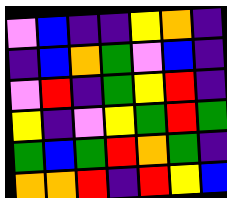[["violet", "blue", "indigo", "indigo", "yellow", "orange", "indigo"], ["indigo", "blue", "orange", "green", "violet", "blue", "indigo"], ["violet", "red", "indigo", "green", "yellow", "red", "indigo"], ["yellow", "indigo", "violet", "yellow", "green", "red", "green"], ["green", "blue", "green", "red", "orange", "green", "indigo"], ["orange", "orange", "red", "indigo", "red", "yellow", "blue"]]